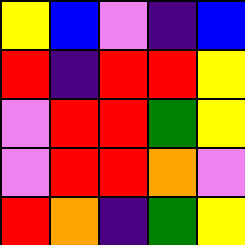[["yellow", "blue", "violet", "indigo", "blue"], ["red", "indigo", "red", "red", "yellow"], ["violet", "red", "red", "green", "yellow"], ["violet", "red", "red", "orange", "violet"], ["red", "orange", "indigo", "green", "yellow"]]